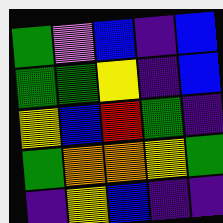[["green", "violet", "blue", "indigo", "blue"], ["green", "green", "yellow", "indigo", "blue"], ["yellow", "blue", "red", "green", "indigo"], ["green", "orange", "orange", "yellow", "green"], ["indigo", "yellow", "blue", "indigo", "indigo"]]